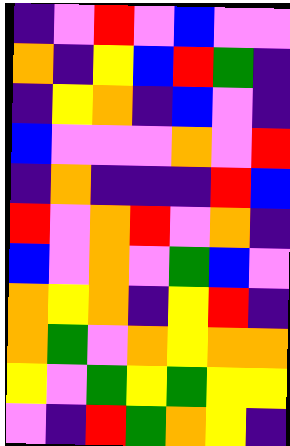[["indigo", "violet", "red", "violet", "blue", "violet", "violet"], ["orange", "indigo", "yellow", "blue", "red", "green", "indigo"], ["indigo", "yellow", "orange", "indigo", "blue", "violet", "indigo"], ["blue", "violet", "violet", "violet", "orange", "violet", "red"], ["indigo", "orange", "indigo", "indigo", "indigo", "red", "blue"], ["red", "violet", "orange", "red", "violet", "orange", "indigo"], ["blue", "violet", "orange", "violet", "green", "blue", "violet"], ["orange", "yellow", "orange", "indigo", "yellow", "red", "indigo"], ["orange", "green", "violet", "orange", "yellow", "orange", "orange"], ["yellow", "violet", "green", "yellow", "green", "yellow", "yellow"], ["violet", "indigo", "red", "green", "orange", "yellow", "indigo"]]